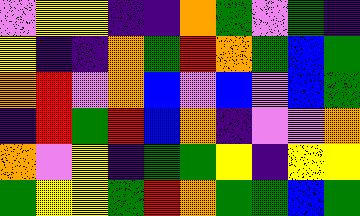[["violet", "yellow", "yellow", "indigo", "indigo", "orange", "green", "violet", "green", "indigo"], ["yellow", "indigo", "indigo", "orange", "green", "red", "orange", "green", "blue", "green"], ["orange", "red", "violet", "orange", "blue", "violet", "blue", "violet", "blue", "green"], ["indigo", "red", "green", "red", "blue", "orange", "indigo", "violet", "violet", "orange"], ["orange", "violet", "yellow", "indigo", "green", "green", "yellow", "indigo", "yellow", "yellow"], ["green", "yellow", "yellow", "green", "red", "orange", "green", "green", "blue", "green"]]